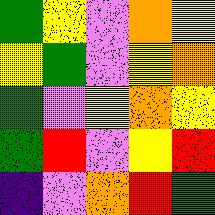[["green", "yellow", "violet", "orange", "yellow"], ["yellow", "green", "violet", "yellow", "orange"], ["green", "violet", "yellow", "orange", "yellow"], ["green", "red", "violet", "yellow", "red"], ["indigo", "violet", "orange", "red", "green"]]